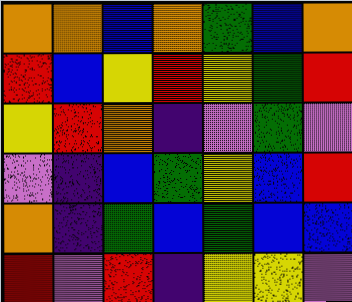[["orange", "orange", "blue", "orange", "green", "blue", "orange"], ["red", "blue", "yellow", "red", "yellow", "green", "red"], ["yellow", "red", "orange", "indigo", "violet", "green", "violet"], ["violet", "indigo", "blue", "green", "yellow", "blue", "red"], ["orange", "indigo", "green", "blue", "green", "blue", "blue"], ["red", "violet", "red", "indigo", "yellow", "yellow", "violet"]]